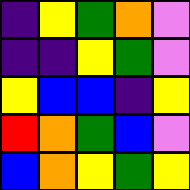[["indigo", "yellow", "green", "orange", "violet"], ["indigo", "indigo", "yellow", "green", "violet"], ["yellow", "blue", "blue", "indigo", "yellow"], ["red", "orange", "green", "blue", "violet"], ["blue", "orange", "yellow", "green", "yellow"]]